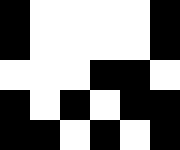[["black", "white", "white", "white", "white", "black"], ["black", "white", "white", "white", "white", "black"], ["white", "white", "white", "black", "black", "white"], ["black", "white", "black", "white", "black", "black"], ["black", "black", "white", "black", "white", "black"]]